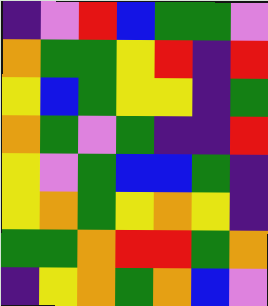[["indigo", "violet", "red", "blue", "green", "green", "violet"], ["orange", "green", "green", "yellow", "red", "indigo", "red"], ["yellow", "blue", "green", "yellow", "yellow", "indigo", "green"], ["orange", "green", "violet", "green", "indigo", "indigo", "red"], ["yellow", "violet", "green", "blue", "blue", "green", "indigo"], ["yellow", "orange", "green", "yellow", "orange", "yellow", "indigo"], ["green", "green", "orange", "red", "red", "green", "orange"], ["indigo", "yellow", "orange", "green", "orange", "blue", "violet"]]